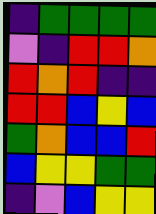[["indigo", "green", "green", "green", "green"], ["violet", "indigo", "red", "red", "orange"], ["red", "orange", "red", "indigo", "indigo"], ["red", "red", "blue", "yellow", "blue"], ["green", "orange", "blue", "blue", "red"], ["blue", "yellow", "yellow", "green", "green"], ["indigo", "violet", "blue", "yellow", "yellow"]]